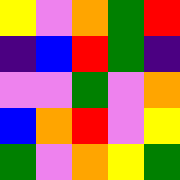[["yellow", "violet", "orange", "green", "red"], ["indigo", "blue", "red", "green", "indigo"], ["violet", "violet", "green", "violet", "orange"], ["blue", "orange", "red", "violet", "yellow"], ["green", "violet", "orange", "yellow", "green"]]